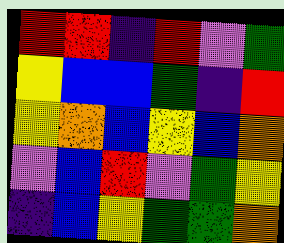[["red", "red", "indigo", "red", "violet", "green"], ["yellow", "blue", "blue", "green", "indigo", "red"], ["yellow", "orange", "blue", "yellow", "blue", "orange"], ["violet", "blue", "red", "violet", "green", "yellow"], ["indigo", "blue", "yellow", "green", "green", "orange"]]